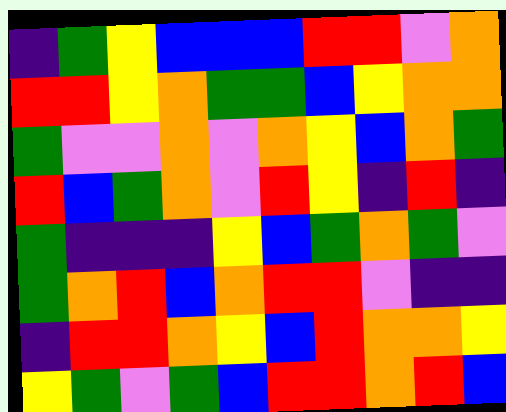[["indigo", "green", "yellow", "blue", "blue", "blue", "red", "red", "violet", "orange"], ["red", "red", "yellow", "orange", "green", "green", "blue", "yellow", "orange", "orange"], ["green", "violet", "violet", "orange", "violet", "orange", "yellow", "blue", "orange", "green"], ["red", "blue", "green", "orange", "violet", "red", "yellow", "indigo", "red", "indigo"], ["green", "indigo", "indigo", "indigo", "yellow", "blue", "green", "orange", "green", "violet"], ["green", "orange", "red", "blue", "orange", "red", "red", "violet", "indigo", "indigo"], ["indigo", "red", "red", "orange", "yellow", "blue", "red", "orange", "orange", "yellow"], ["yellow", "green", "violet", "green", "blue", "red", "red", "orange", "red", "blue"]]